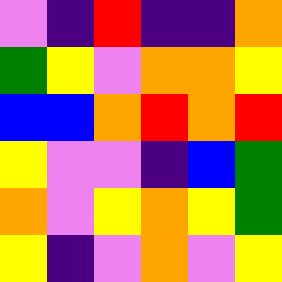[["violet", "indigo", "red", "indigo", "indigo", "orange"], ["green", "yellow", "violet", "orange", "orange", "yellow"], ["blue", "blue", "orange", "red", "orange", "red"], ["yellow", "violet", "violet", "indigo", "blue", "green"], ["orange", "violet", "yellow", "orange", "yellow", "green"], ["yellow", "indigo", "violet", "orange", "violet", "yellow"]]